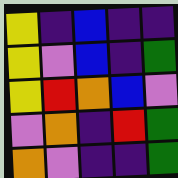[["yellow", "indigo", "blue", "indigo", "indigo"], ["yellow", "violet", "blue", "indigo", "green"], ["yellow", "red", "orange", "blue", "violet"], ["violet", "orange", "indigo", "red", "green"], ["orange", "violet", "indigo", "indigo", "green"]]